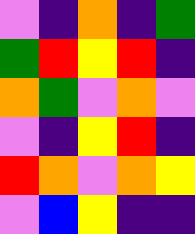[["violet", "indigo", "orange", "indigo", "green"], ["green", "red", "yellow", "red", "indigo"], ["orange", "green", "violet", "orange", "violet"], ["violet", "indigo", "yellow", "red", "indigo"], ["red", "orange", "violet", "orange", "yellow"], ["violet", "blue", "yellow", "indigo", "indigo"]]